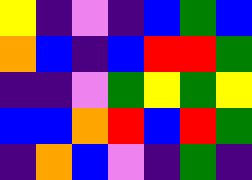[["yellow", "indigo", "violet", "indigo", "blue", "green", "blue"], ["orange", "blue", "indigo", "blue", "red", "red", "green"], ["indigo", "indigo", "violet", "green", "yellow", "green", "yellow"], ["blue", "blue", "orange", "red", "blue", "red", "green"], ["indigo", "orange", "blue", "violet", "indigo", "green", "indigo"]]